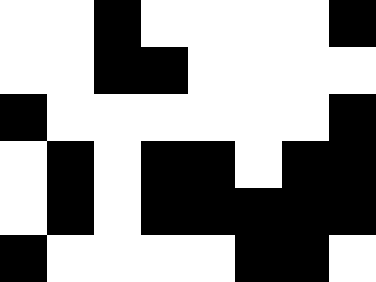[["white", "white", "black", "white", "white", "white", "white", "black"], ["white", "white", "black", "black", "white", "white", "white", "white"], ["black", "white", "white", "white", "white", "white", "white", "black"], ["white", "black", "white", "black", "black", "white", "black", "black"], ["white", "black", "white", "black", "black", "black", "black", "black"], ["black", "white", "white", "white", "white", "black", "black", "white"]]